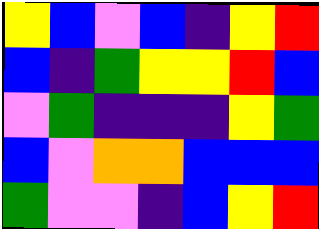[["yellow", "blue", "violet", "blue", "indigo", "yellow", "red"], ["blue", "indigo", "green", "yellow", "yellow", "red", "blue"], ["violet", "green", "indigo", "indigo", "indigo", "yellow", "green"], ["blue", "violet", "orange", "orange", "blue", "blue", "blue"], ["green", "violet", "violet", "indigo", "blue", "yellow", "red"]]